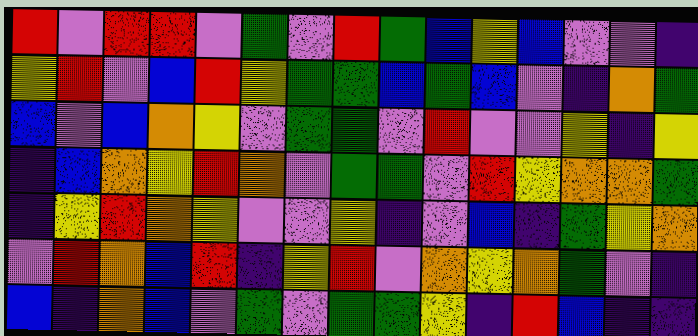[["red", "violet", "red", "red", "violet", "green", "violet", "red", "green", "blue", "yellow", "blue", "violet", "violet", "indigo"], ["yellow", "red", "violet", "blue", "red", "yellow", "green", "green", "blue", "green", "blue", "violet", "indigo", "orange", "green"], ["blue", "violet", "blue", "orange", "yellow", "violet", "green", "green", "violet", "red", "violet", "violet", "yellow", "indigo", "yellow"], ["indigo", "blue", "orange", "yellow", "red", "orange", "violet", "green", "green", "violet", "red", "yellow", "orange", "orange", "green"], ["indigo", "yellow", "red", "orange", "yellow", "violet", "violet", "yellow", "indigo", "violet", "blue", "indigo", "green", "yellow", "orange"], ["violet", "red", "orange", "blue", "red", "indigo", "yellow", "red", "violet", "orange", "yellow", "orange", "green", "violet", "indigo"], ["blue", "indigo", "orange", "blue", "violet", "green", "violet", "green", "green", "yellow", "indigo", "red", "blue", "indigo", "indigo"]]